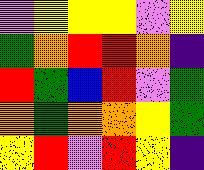[["violet", "yellow", "yellow", "yellow", "violet", "yellow"], ["green", "orange", "red", "red", "orange", "indigo"], ["red", "green", "blue", "red", "violet", "green"], ["orange", "green", "orange", "orange", "yellow", "green"], ["yellow", "red", "violet", "red", "yellow", "indigo"]]